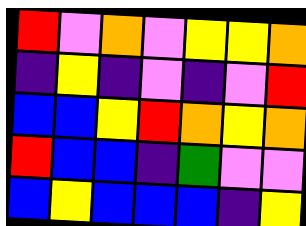[["red", "violet", "orange", "violet", "yellow", "yellow", "orange"], ["indigo", "yellow", "indigo", "violet", "indigo", "violet", "red"], ["blue", "blue", "yellow", "red", "orange", "yellow", "orange"], ["red", "blue", "blue", "indigo", "green", "violet", "violet"], ["blue", "yellow", "blue", "blue", "blue", "indigo", "yellow"]]